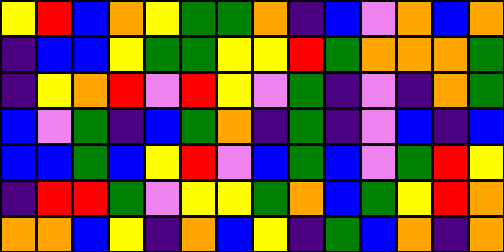[["yellow", "red", "blue", "orange", "yellow", "green", "green", "orange", "indigo", "blue", "violet", "orange", "blue", "orange"], ["indigo", "blue", "blue", "yellow", "green", "green", "yellow", "yellow", "red", "green", "orange", "orange", "orange", "green"], ["indigo", "yellow", "orange", "red", "violet", "red", "yellow", "violet", "green", "indigo", "violet", "indigo", "orange", "green"], ["blue", "violet", "green", "indigo", "blue", "green", "orange", "indigo", "green", "indigo", "violet", "blue", "indigo", "blue"], ["blue", "blue", "green", "blue", "yellow", "red", "violet", "blue", "green", "blue", "violet", "green", "red", "yellow"], ["indigo", "red", "red", "green", "violet", "yellow", "yellow", "green", "orange", "blue", "green", "yellow", "red", "orange"], ["orange", "orange", "blue", "yellow", "indigo", "orange", "blue", "yellow", "indigo", "green", "blue", "orange", "indigo", "orange"]]